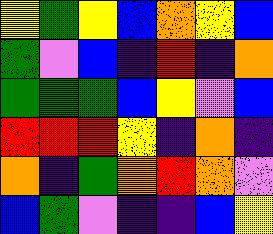[["yellow", "green", "yellow", "blue", "orange", "yellow", "blue"], ["green", "violet", "blue", "indigo", "red", "indigo", "orange"], ["green", "green", "green", "blue", "yellow", "violet", "blue"], ["red", "red", "red", "yellow", "indigo", "orange", "indigo"], ["orange", "indigo", "green", "orange", "red", "orange", "violet"], ["blue", "green", "violet", "indigo", "indigo", "blue", "yellow"]]